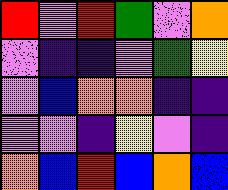[["red", "violet", "red", "green", "violet", "orange"], ["violet", "indigo", "indigo", "violet", "green", "yellow"], ["violet", "blue", "orange", "orange", "indigo", "indigo"], ["violet", "violet", "indigo", "yellow", "violet", "indigo"], ["orange", "blue", "red", "blue", "orange", "blue"]]